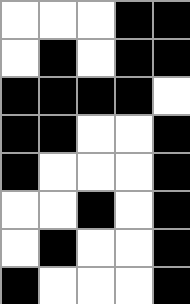[["white", "white", "white", "black", "black"], ["white", "black", "white", "black", "black"], ["black", "black", "black", "black", "white"], ["black", "black", "white", "white", "black"], ["black", "white", "white", "white", "black"], ["white", "white", "black", "white", "black"], ["white", "black", "white", "white", "black"], ["black", "white", "white", "white", "black"]]